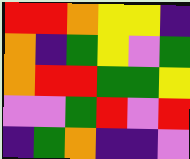[["red", "red", "orange", "yellow", "yellow", "indigo"], ["orange", "indigo", "green", "yellow", "violet", "green"], ["orange", "red", "red", "green", "green", "yellow"], ["violet", "violet", "green", "red", "violet", "red"], ["indigo", "green", "orange", "indigo", "indigo", "violet"]]